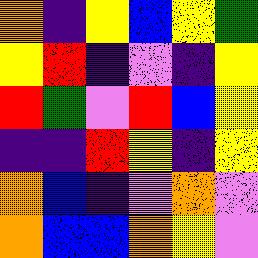[["orange", "indigo", "yellow", "blue", "yellow", "green"], ["yellow", "red", "indigo", "violet", "indigo", "yellow"], ["red", "green", "violet", "red", "blue", "yellow"], ["indigo", "indigo", "red", "yellow", "indigo", "yellow"], ["orange", "blue", "indigo", "violet", "orange", "violet"], ["orange", "blue", "blue", "orange", "yellow", "violet"]]